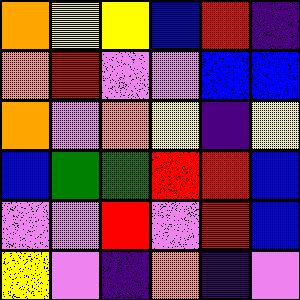[["orange", "yellow", "yellow", "blue", "red", "indigo"], ["orange", "red", "violet", "violet", "blue", "blue"], ["orange", "violet", "orange", "yellow", "indigo", "yellow"], ["blue", "green", "green", "red", "red", "blue"], ["violet", "violet", "red", "violet", "red", "blue"], ["yellow", "violet", "indigo", "orange", "indigo", "violet"]]